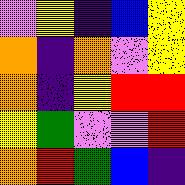[["violet", "yellow", "indigo", "blue", "yellow"], ["orange", "indigo", "orange", "violet", "yellow"], ["orange", "indigo", "yellow", "red", "red"], ["yellow", "green", "violet", "violet", "red"], ["orange", "red", "green", "blue", "indigo"]]